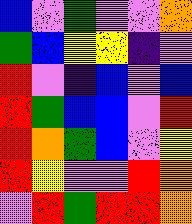[["blue", "violet", "green", "violet", "violet", "orange"], ["green", "blue", "yellow", "yellow", "indigo", "violet"], ["red", "violet", "indigo", "blue", "violet", "blue"], ["red", "green", "blue", "blue", "violet", "red"], ["red", "orange", "green", "blue", "violet", "yellow"], ["red", "yellow", "violet", "violet", "red", "orange"], ["violet", "red", "green", "red", "red", "orange"]]